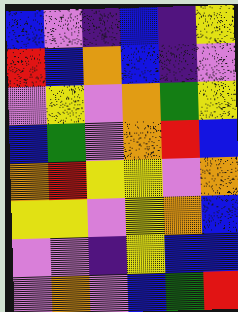[["blue", "violet", "indigo", "blue", "indigo", "yellow"], ["red", "blue", "orange", "blue", "indigo", "violet"], ["violet", "yellow", "violet", "orange", "green", "yellow"], ["blue", "green", "violet", "orange", "red", "blue"], ["orange", "red", "yellow", "yellow", "violet", "orange"], ["yellow", "yellow", "violet", "yellow", "orange", "blue"], ["violet", "violet", "indigo", "yellow", "blue", "blue"], ["violet", "orange", "violet", "blue", "green", "red"]]